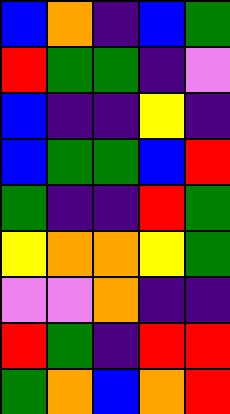[["blue", "orange", "indigo", "blue", "green"], ["red", "green", "green", "indigo", "violet"], ["blue", "indigo", "indigo", "yellow", "indigo"], ["blue", "green", "green", "blue", "red"], ["green", "indigo", "indigo", "red", "green"], ["yellow", "orange", "orange", "yellow", "green"], ["violet", "violet", "orange", "indigo", "indigo"], ["red", "green", "indigo", "red", "red"], ["green", "orange", "blue", "orange", "red"]]